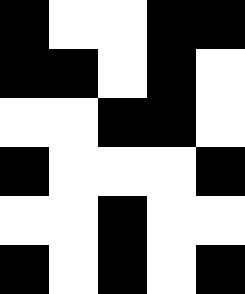[["black", "white", "white", "black", "black"], ["black", "black", "white", "black", "white"], ["white", "white", "black", "black", "white"], ["black", "white", "white", "white", "black"], ["white", "white", "black", "white", "white"], ["black", "white", "black", "white", "black"]]